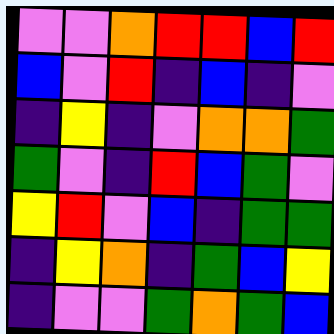[["violet", "violet", "orange", "red", "red", "blue", "red"], ["blue", "violet", "red", "indigo", "blue", "indigo", "violet"], ["indigo", "yellow", "indigo", "violet", "orange", "orange", "green"], ["green", "violet", "indigo", "red", "blue", "green", "violet"], ["yellow", "red", "violet", "blue", "indigo", "green", "green"], ["indigo", "yellow", "orange", "indigo", "green", "blue", "yellow"], ["indigo", "violet", "violet", "green", "orange", "green", "blue"]]